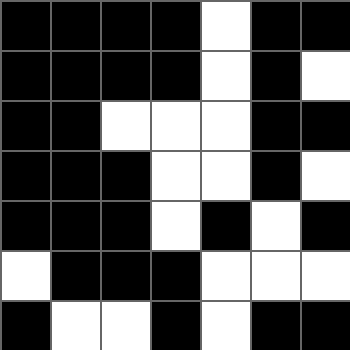[["black", "black", "black", "black", "white", "black", "black"], ["black", "black", "black", "black", "white", "black", "white"], ["black", "black", "white", "white", "white", "black", "black"], ["black", "black", "black", "white", "white", "black", "white"], ["black", "black", "black", "white", "black", "white", "black"], ["white", "black", "black", "black", "white", "white", "white"], ["black", "white", "white", "black", "white", "black", "black"]]